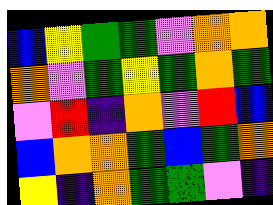[["blue", "yellow", "green", "green", "violet", "orange", "orange"], ["orange", "violet", "green", "yellow", "green", "orange", "green"], ["violet", "red", "indigo", "orange", "violet", "red", "blue"], ["blue", "orange", "orange", "green", "blue", "green", "orange"], ["yellow", "indigo", "orange", "green", "green", "violet", "indigo"]]